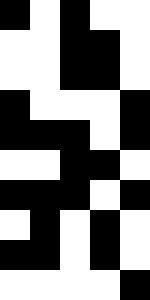[["black", "white", "black", "white", "white"], ["white", "white", "black", "black", "white"], ["white", "white", "black", "black", "white"], ["black", "white", "white", "white", "black"], ["black", "black", "black", "white", "black"], ["white", "white", "black", "black", "white"], ["black", "black", "black", "white", "black"], ["white", "black", "white", "black", "white"], ["black", "black", "white", "black", "white"], ["white", "white", "white", "white", "black"]]